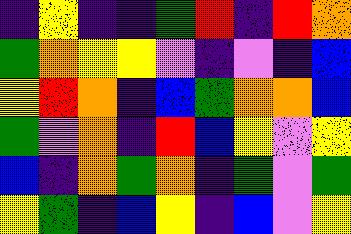[["indigo", "yellow", "indigo", "indigo", "green", "red", "indigo", "red", "orange"], ["green", "orange", "yellow", "yellow", "violet", "indigo", "violet", "indigo", "blue"], ["yellow", "red", "orange", "indigo", "blue", "green", "orange", "orange", "blue"], ["green", "violet", "orange", "indigo", "red", "blue", "yellow", "violet", "yellow"], ["blue", "indigo", "orange", "green", "orange", "indigo", "green", "violet", "green"], ["yellow", "green", "indigo", "blue", "yellow", "indigo", "blue", "violet", "yellow"]]